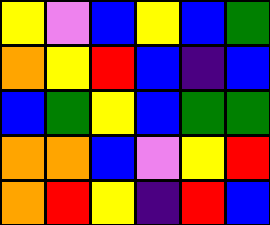[["yellow", "violet", "blue", "yellow", "blue", "green"], ["orange", "yellow", "red", "blue", "indigo", "blue"], ["blue", "green", "yellow", "blue", "green", "green"], ["orange", "orange", "blue", "violet", "yellow", "red"], ["orange", "red", "yellow", "indigo", "red", "blue"]]